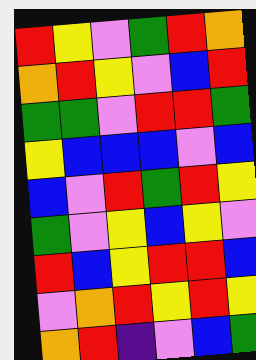[["red", "yellow", "violet", "green", "red", "orange"], ["orange", "red", "yellow", "violet", "blue", "red"], ["green", "green", "violet", "red", "red", "green"], ["yellow", "blue", "blue", "blue", "violet", "blue"], ["blue", "violet", "red", "green", "red", "yellow"], ["green", "violet", "yellow", "blue", "yellow", "violet"], ["red", "blue", "yellow", "red", "red", "blue"], ["violet", "orange", "red", "yellow", "red", "yellow"], ["orange", "red", "indigo", "violet", "blue", "green"]]